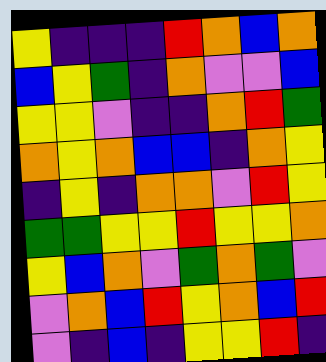[["yellow", "indigo", "indigo", "indigo", "red", "orange", "blue", "orange"], ["blue", "yellow", "green", "indigo", "orange", "violet", "violet", "blue"], ["yellow", "yellow", "violet", "indigo", "indigo", "orange", "red", "green"], ["orange", "yellow", "orange", "blue", "blue", "indigo", "orange", "yellow"], ["indigo", "yellow", "indigo", "orange", "orange", "violet", "red", "yellow"], ["green", "green", "yellow", "yellow", "red", "yellow", "yellow", "orange"], ["yellow", "blue", "orange", "violet", "green", "orange", "green", "violet"], ["violet", "orange", "blue", "red", "yellow", "orange", "blue", "red"], ["violet", "indigo", "blue", "indigo", "yellow", "yellow", "red", "indigo"]]